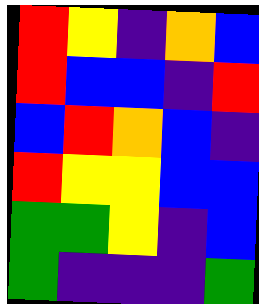[["red", "yellow", "indigo", "orange", "blue"], ["red", "blue", "blue", "indigo", "red"], ["blue", "red", "orange", "blue", "indigo"], ["red", "yellow", "yellow", "blue", "blue"], ["green", "green", "yellow", "indigo", "blue"], ["green", "indigo", "indigo", "indigo", "green"]]